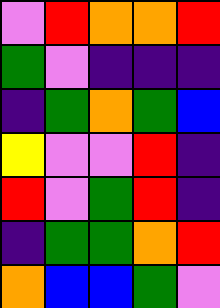[["violet", "red", "orange", "orange", "red"], ["green", "violet", "indigo", "indigo", "indigo"], ["indigo", "green", "orange", "green", "blue"], ["yellow", "violet", "violet", "red", "indigo"], ["red", "violet", "green", "red", "indigo"], ["indigo", "green", "green", "orange", "red"], ["orange", "blue", "blue", "green", "violet"]]